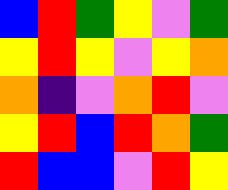[["blue", "red", "green", "yellow", "violet", "green"], ["yellow", "red", "yellow", "violet", "yellow", "orange"], ["orange", "indigo", "violet", "orange", "red", "violet"], ["yellow", "red", "blue", "red", "orange", "green"], ["red", "blue", "blue", "violet", "red", "yellow"]]